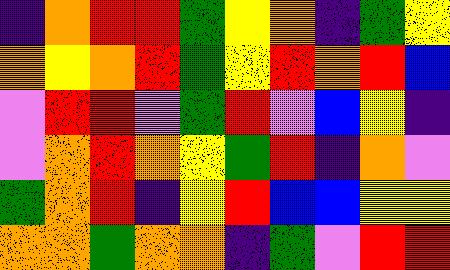[["indigo", "orange", "red", "red", "green", "yellow", "orange", "indigo", "green", "yellow"], ["orange", "yellow", "orange", "red", "green", "yellow", "red", "orange", "red", "blue"], ["violet", "red", "red", "violet", "green", "red", "violet", "blue", "yellow", "indigo"], ["violet", "orange", "red", "orange", "yellow", "green", "red", "indigo", "orange", "violet"], ["green", "orange", "red", "indigo", "yellow", "red", "blue", "blue", "yellow", "yellow"], ["orange", "orange", "green", "orange", "orange", "indigo", "green", "violet", "red", "red"]]